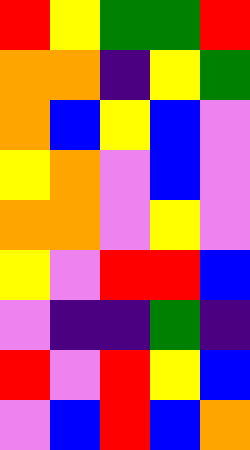[["red", "yellow", "green", "green", "red"], ["orange", "orange", "indigo", "yellow", "green"], ["orange", "blue", "yellow", "blue", "violet"], ["yellow", "orange", "violet", "blue", "violet"], ["orange", "orange", "violet", "yellow", "violet"], ["yellow", "violet", "red", "red", "blue"], ["violet", "indigo", "indigo", "green", "indigo"], ["red", "violet", "red", "yellow", "blue"], ["violet", "blue", "red", "blue", "orange"]]